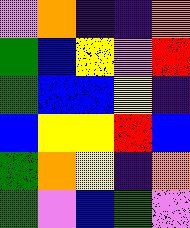[["violet", "orange", "indigo", "indigo", "orange"], ["green", "blue", "yellow", "violet", "red"], ["green", "blue", "blue", "yellow", "indigo"], ["blue", "yellow", "yellow", "red", "blue"], ["green", "orange", "yellow", "indigo", "orange"], ["green", "violet", "blue", "green", "violet"]]